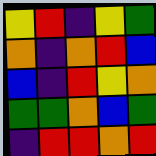[["yellow", "red", "indigo", "yellow", "green"], ["orange", "indigo", "orange", "red", "blue"], ["blue", "indigo", "red", "yellow", "orange"], ["green", "green", "orange", "blue", "green"], ["indigo", "red", "red", "orange", "red"]]